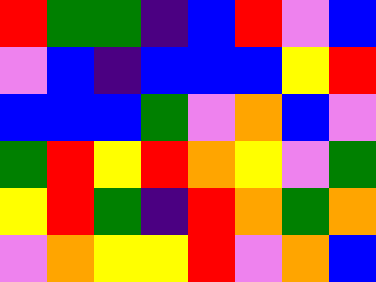[["red", "green", "green", "indigo", "blue", "red", "violet", "blue"], ["violet", "blue", "indigo", "blue", "blue", "blue", "yellow", "red"], ["blue", "blue", "blue", "green", "violet", "orange", "blue", "violet"], ["green", "red", "yellow", "red", "orange", "yellow", "violet", "green"], ["yellow", "red", "green", "indigo", "red", "orange", "green", "orange"], ["violet", "orange", "yellow", "yellow", "red", "violet", "orange", "blue"]]